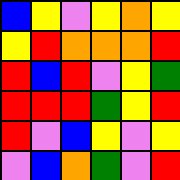[["blue", "yellow", "violet", "yellow", "orange", "yellow"], ["yellow", "red", "orange", "orange", "orange", "red"], ["red", "blue", "red", "violet", "yellow", "green"], ["red", "red", "red", "green", "yellow", "red"], ["red", "violet", "blue", "yellow", "violet", "yellow"], ["violet", "blue", "orange", "green", "violet", "red"]]